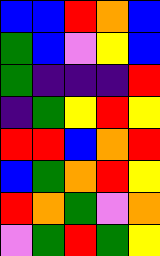[["blue", "blue", "red", "orange", "blue"], ["green", "blue", "violet", "yellow", "blue"], ["green", "indigo", "indigo", "indigo", "red"], ["indigo", "green", "yellow", "red", "yellow"], ["red", "red", "blue", "orange", "red"], ["blue", "green", "orange", "red", "yellow"], ["red", "orange", "green", "violet", "orange"], ["violet", "green", "red", "green", "yellow"]]